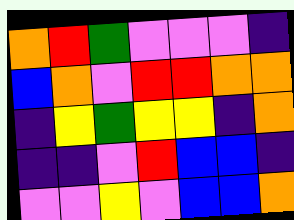[["orange", "red", "green", "violet", "violet", "violet", "indigo"], ["blue", "orange", "violet", "red", "red", "orange", "orange"], ["indigo", "yellow", "green", "yellow", "yellow", "indigo", "orange"], ["indigo", "indigo", "violet", "red", "blue", "blue", "indigo"], ["violet", "violet", "yellow", "violet", "blue", "blue", "orange"]]